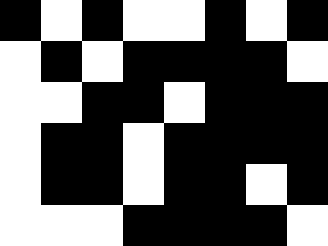[["black", "white", "black", "white", "white", "black", "white", "black"], ["white", "black", "white", "black", "black", "black", "black", "white"], ["white", "white", "black", "black", "white", "black", "black", "black"], ["white", "black", "black", "white", "black", "black", "black", "black"], ["white", "black", "black", "white", "black", "black", "white", "black"], ["white", "white", "white", "black", "black", "black", "black", "white"]]